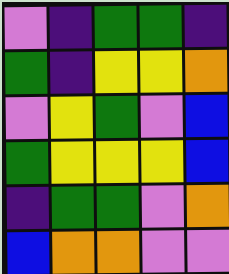[["violet", "indigo", "green", "green", "indigo"], ["green", "indigo", "yellow", "yellow", "orange"], ["violet", "yellow", "green", "violet", "blue"], ["green", "yellow", "yellow", "yellow", "blue"], ["indigo", "green", "green", "violet", "orange"], ["blue", "orange", "orange", "violet", "violet"]]